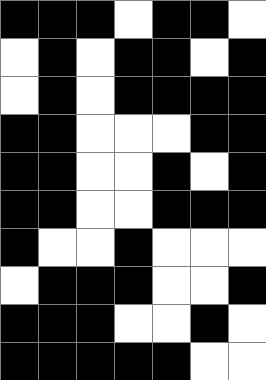[["black", "black", "black", "white", "black", "black", "white"], ["white", "black", "white", "black", "black", "white", "black"], ["white", "black", "white", "black", "black", "black", "black"], ["black", "black", "white", "white", "white", "black", "black"], ["black", "black", "white", "white", "black", "white", "black"], ["black", "black", "white", "white", "black", "black", "black"], ["black", "white", "white", "black", "white", "white", "white"], ["white", "black", "black", "black", "white", "white", "black"], ["black", "black", "black", "white", "white", "black", "white"], ["black", "black", "black", "black", "black", "white", "white"]]